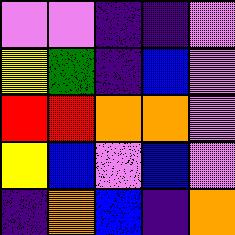[["violet", "violet", "indigo", "indigo", "violet"], ["yellow", "green", "indigo", "blue", "violet"], ["red", "red", "orange", "orange", "violet"], ["yellow", "blue", "violet", "blue", "violet"], ["indigo", "orange", "blue", "indigo", "orange"]]